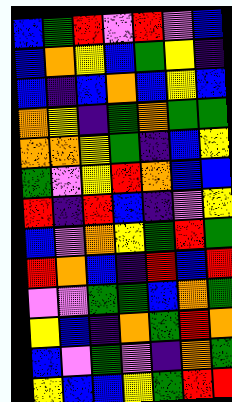[["blue", "green", "red", "violet", "red", "violet", "blue"], ["blue", "orange", "yellow", "blue", "green", "yellow", "indigo"], ["blue", "indigo", "blue", "orange", "blue", "yellow", "blue"], ["orange", "yellow", "indigo", "green", "orange", "green", "green"], ["orange", "orange", "yellow", "green", "indigo", "blue", "yellow"], ["green", "violet", "yellow", "red", "orange", "blue", "blue"], ["red", "indigo", "red", "blue", "indigo", "violet", "yellow"], ["blue", "violet", "orange", "yellow", "green", "red", "green"], ["red", "orange", "blue", "indigo", "red", "blue", "red"], ["violet", "violet", "green", "green", "blue", "orange", "green"], ["yellow", "blue", "indigo", "orange", "green", "red", "orange"], ["blue", "violet", "green", "violet", "indigo", "orange", "green"], ["yellow", "blue", "blue", "yellow", "green", "red", "red"]]